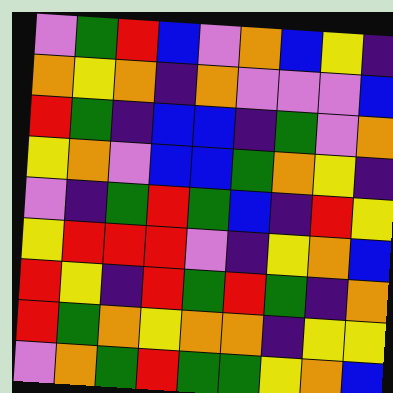[["violet", "green", "red", "blue", "violet", "orange", "blue", "yellow", "indigo"], ["orange", "yellow", "orange", "indigo", "orange", "violet", "violet", "violet", "blue"], ["red", "green", "indigo", "blue", "blue", "indigo", "green", "violet", "orange"], ["yellow", "orange", "violet", "blue", "blue", "green", "orange", "yellow", "indigo"], ["violet", "indigo", "green", "red", "green", "blue", "indigo", "red", "yellow"], ["yellow", "red", "red", "red", "violet", "indigo", "yellow", "orange", "blue"], ["red", "yellow", "indigo", "red", "green", "red", "green", "indigo", "orange"], ["red", "green", "orange", "yellow", "orange", "orange", "indigo", "yellow", "yellow"], ["violet", "orange", "green", "red", "green", "green", "yellow", "orange", "blue"]]